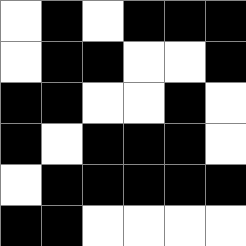[["white", "black", "white", "black", "black", "black"], ["white", "black", "black", "white", "white", "black"], ["black", "black", "white", "white", "black", "white"], ["black", "white", "black", "black", "black", "white"], ["white", "black", "black", "black", "black", "black"], ["black", "black", "white", "white", "white", "white"]]